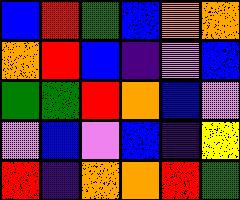[["blue", "red", "green", "blue", "orange", "orange"], ["orange", "red", "blue", "indigo", "violet", "blue"], ["green", "green", "red", "orange", "blue", "violet"], ["violet", "blue", "violet", "blue", "indigo", "yellow"], ["red", "indigo", "orange", "orange", "red", "green"]]